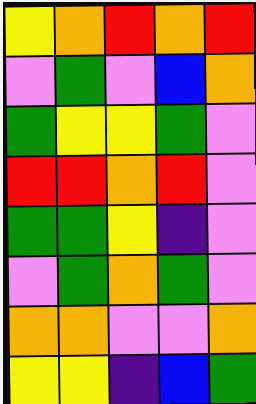[["yellow", "orange", "red", "orange", "red"], ["violet", "green", "violet", "blue", "orange"], ["green", "yellow", "yellow", "green", "violet"], ["red", "red", "orange", "red", "violet"], ["green", "green", "yellow", "indigo", "violet"], ["violet", "green", "orange", "green", "violet"], ["orange", "orange", "violet", "violet", "orange"], ["yellow", "yellow", "indigo", "blue", "green"]]